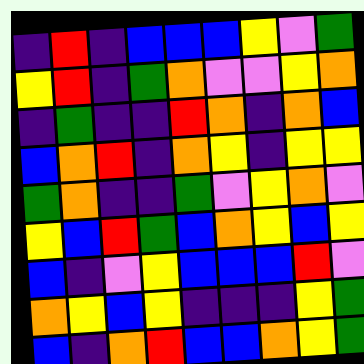[["indigo", "red", "indigo", "blue", "blue", "blue", "yellow", "violet", "green"], ["yellow", "red", "indigo", "green", "orange", "violet", "violet", "yellow", "orange"], ["indigo", "green", "indigo", "indigo", "red", "orange", "indigo", "orange", "blue"], ["blue", "orange", "red", "indigo", "orange", "yellow", "indigo", "yellow", "yellow"], ["green", "orange", "indigo", "indigo", "green", "violet", "yellow", "orange", "violet"], ["yellow", "blue", "red", "green", "blue", "orange", "yellow", "blue", "yellow"], ["blue", "indigo", "violet", "yellow", "blue", "blue", "blue", "red", "violet"], ["orange", "yellow", "blue", "yellow", "indigo", "indigo", "indigo", "yellow", "green"], ["blue", "indigo", "orange", "red", "blue", "blue", "orange", "yellow", "green"]]